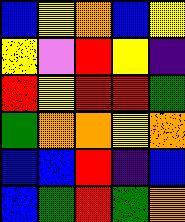[["blue", "yellow", "orange", "blue", "yellow"], ["yellow", "violet", "red", "yellow", "indigo"], ["red", "yellow", "red", "red", "green"], ["green", "orange", "orange", "yellow", "orange"], ["blue", "blue", "red", "indigo", "blue"], ["blue", "green", "red", "green", "orange"]]